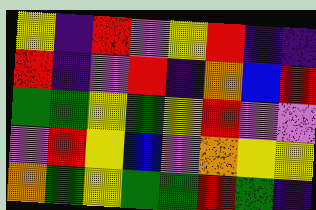[["yellow", "indigo", "red", "violet", "yellow", "red", "indigo", "indigo"], ["red", "indigo", "violet", "red", "indigo", "orange", "blue", "red"], ["green", "green", "yellow", "green", "yellow", "red", "violet", "violet"], ["violet", "red", "yellow", "blue", "violet", "orange", "yellow", "yellow"], ["orange", "green", "yellow", "green", "green", "red", "green", "indigo"]]